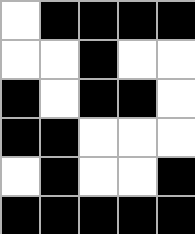[["white", "black", "black", "black", "black"], ["white", "white", "black", "white", "white"], ["black", "white", "black", "black", "white"], ["black", "black", "white", "white", "white"], ["white", "black", "white", "white", "black"], ["black", "black", "black", "black", "black"]]